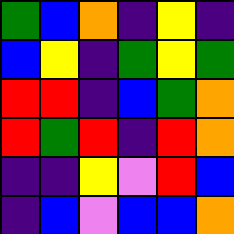[["green", "blue", "orange", "indigo", "yellow", "indigo"], ["blue", "yellow", "indigo", "green", "yellow", "green"], ["red", "red", "indigo", "blue", "green", "orange"], ["red", "green", "red", "indigo", "red", "orange"], ["indigo", "indigo", "yellow", "violet", "red", "blue"], ["indigo", "blue", "violet", "blue", "blue", "orange"]]